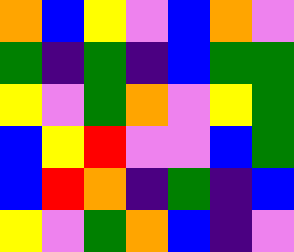[["orange", "blue", "yellow", "violet", "blue", "orange", "violet"], ["green", "indigo", "green", "indigo", "blue", "green", "green"], ["yellow", "violet", "green", "orange", "violet", "yellow", "green"], ["blue", "yellow", "red", "violet", "violet", "blue", "green"], ["blue", "red", "orange", "indigo", "green", "indigo", "blue"], ["yellow", "violet", "green", "orange", "blue", "indigo", "violet"]]